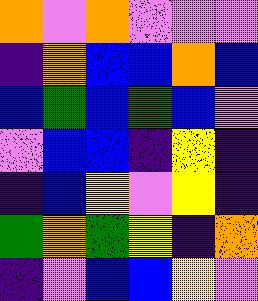[["orange", "violet", "orange", "violet", "violet", "violet"], ["indigo", "orange", "blue", "blue", "orange", "blue"], ["blue", "green", "blue", "green", "blue", "violet"], ["violet", "blue", "blue", "indigo", "yellow", "indigo"], ["indigo", "blue", "yellow", "violet", "yellow", "indigo"], ["green", "orange", "green", "yellow", "indigo", "orange"], ["indigo", "violet", "blue", "blue", "yellow", "violet"]]